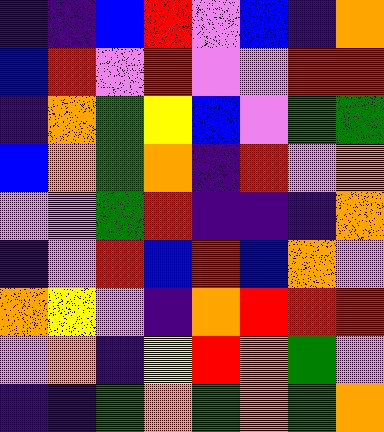[["indigo", "indigo", "blue", "red", "violet", "blue", "indigo", "orange"], ["blue", "red", "violet", "red", "violet", "violet", "red", "red"], ["indigo", "orange", "green", "yellow", "blue", "violet", "green", "green"], ["blue", "orange", "green", "orange", "indigo", "red", "violet", "orange"], ["violet", "violet", "green", "red", "indigo", "indigo", "indigo", "orange"], ["indigo", "violet", "red", "blue", "red", "blue", "orange", "violet"], ["orange", "yellow", "violet", "indigo", "orange", "red", "red", "red"], ["violet", "orange", "indigo", "yellow", "red", "orange", "green", "violet"], ["indigo", "indigo", "green", "orange", "green", "orange", "green", "orange"]]